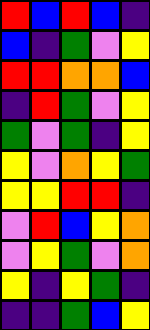[["red", "blue", "red", "blue", "indigo"], ["blue", "indigo", "green", "violet", "yellow"], ["red", "red", "orange", "orange", "blue"], ["indigo", "red", "green", "violet", "yellow"], ["green", "violet", "green", "indigo", "yellow"], ["yellow", "violet", "orange", "yellow", "green"], ["yellow", "yellow", "red", "red", "indigo"], ["violet", "red", "blue", "yellow", "orange"], ["violet", "yellow", "green", "violet", "orange"], ["yellow", "indigo", "yellow", "green", "indigo"], ["indigo", "indigo", "green", "blue", "yellow"]]